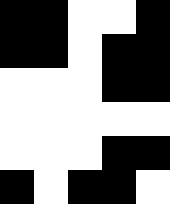[["black", "black", "white", "white", "black"], ["black", "black", "white", "black", "black"], ["white", "white", "white", "black", "black"], ["white", "white", "white", "white", "white"], ["white", "white", "white", "black", "black"], ["black", "white", "black", "black", "white"]]